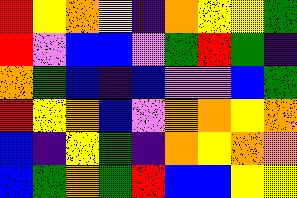[["red", "yellow", "orange", "yellow", "indigo", "orange", "yellow", "yellow", "green"], ["red", "violet", "blue", "blue", "violet", "green", "red", "green", "indigo"], ["orange", "green", "blue", "indigo", "blue", "violet", "violet", "blue", "green"], ["red", "yellow", "orange", "blue", "violet", "orange", "orange", "yellow", "orange"], ["blue", "indigo", "yellow", "green", "indigo", "orange", "yellow", "orange", "orange"], ["blue", "green", "orange", "green", "red", "blue", "blue", "yellow", "yellow"]]